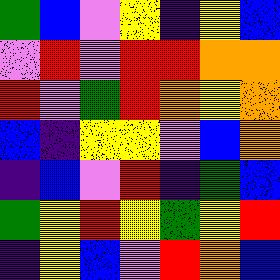[["green", "blue", "violet", "yellow", "indigo", "yellow", "blue"], ["violet", "red", "violet", "red", "red", "orange", "orange"], ["red", "violet", "green", "red", "orange", "yellow", "orange"], ["blue", "indigo", "yellow", "yellow", "violet", "blue", "orange"], ["indigo", "blue", "violet", "red", "indigo", "green", "blue"], ["green", "yellow", "red", "yellow", "green", "yellow", "red"], ["indigo", "yellow", "blue", "violet", "red", "orange", "blue"]]